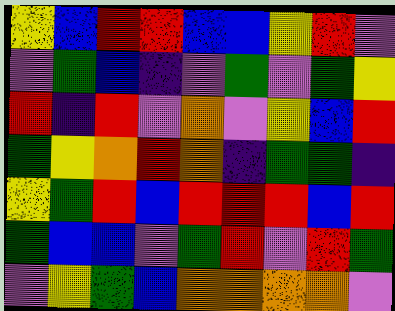[["yellow", "blue", "red", "red", "blue", "blue", "yellow", "red", "violet"], ["violet", "green", "blue", "indigo", "violet", "green", "violet", "green", "yellow"], ["red", "indigo", "red", "violet", "orange", "violet", "yellow", "blue", "red"], ["green", "yellow", "orange", "red", "orange", "indigo", "green", "green", "indigo"], ["yellow", "green", "red", "blue", "red", "red", "red", "blue", "red"], ["green", "blue", "blue", "violet", "green", "red", "violet", "red", "green"], ["violet", "yellow", "green", "blue", "orange", "orange", "orange", "orange", "violet"]]